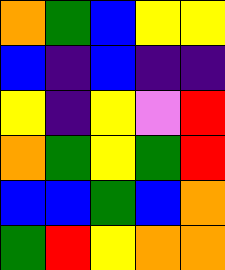[["orange", "green", "blue", "yellow", "yellow"], ["blue", "indigo", "blue", "indigo", "indigo"], ["yellow", "indigo", "yellow", "violet", "red"], ["orange", "green", "yellow", "green", "red"], ["blue", "blue", "green", "blue", "orange"], ["green", "red", "yellow", "orange", "orange"]]